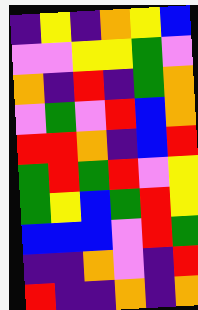[["indigo", "yellow", "indigo", "orange", "yellow", "blue"], ["violet", "violet", "yellow", "yellow", "green", "violet"], ["orange", "indigo", "red", "indigo", "green", "orange"], ["violet", "green", "violet", "red", "blue", "orange"], ["red", "red", "orange", "indigo", "blue", "red"], ["green", "red", "green", "red", "violet", "yellow"], ["green", "yellow", "blue", "green", "red", "yellow"], ["blue", "blue", "blue", "violet", "red", "green"], ["indigo", "indigo", "orange", "violet", "indigo", "red"], ["red", "indigo", "indigo", "orange", "indigo", "orange"]]